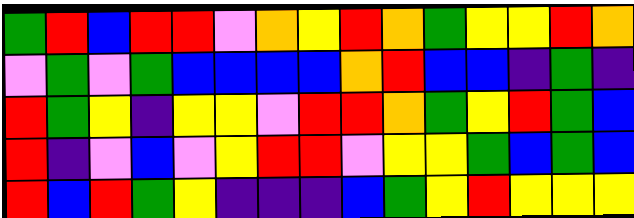[["green", "red", "blue", "red", "red", "violet", "orange", "yellow", "red", "orange", "green", "yellow", "yellow", "red", "orange"], ["violet", "green", "violet", "green", "blue", "blue", "blue", "blue", "orange", "red", "blue", "blue", "indigo", "green", "indigo"], ["red", "green", "yellow", "indigo", "yellow", "yellow", "violet", "red", "red", "orange", "green", "yellow", "red", "green", "blue"], ["red", "indigo", "violet", "blue", "violet", "yellow", "red", "red", "violet", "yellow", "yellow", "green", "blue", "green", "blue"], ["red", "blue", "red", "green", "yellow", "indigo", "indigo", "indigo", "blue", "green", "yellow", "red", "yellow", "yellow", "yellow"]]